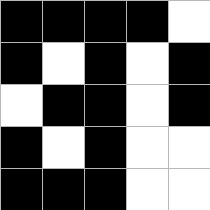[["black", "black", "black", "black", "white"], ["black", "white", "black", "white", "black"], ["white", "black", "black", "white", "black"], ["black", "white", "black", "white", "white"], ["black", "black", "black", "white", "white"]]